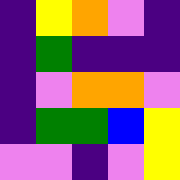[["indigo", "yellow", "orange", "violet", "indigo"], ["indigo", "green", "indigo", "indigo", "indigo"], ["indigo", "violet", "orange", "orange", "violet"], ["indigo", "green", "green", "blue", "yellow"], ["violet", "violet", "indigo", "violet", "yellow"]]